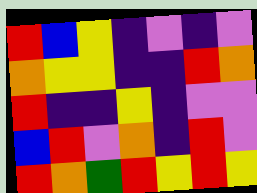[["red", "blue", "yellow", "indigo", "violet", "indigo", "violet"], ["orange", "yellow", "yellow", "indigo", "indigo", "red", "orange"], ["red", "indigo", "indigo", "yellow", "indigo", "violet", "violet"], ["blue", "red", "violet", "orange", "indigo", "red", "violet"], ["red", "orange", "green", "red", "yellow", "red", "yellow"]]